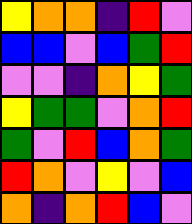[["yellow", "orange", "orange", "indigo", "red", "violet"], ["blue", "blue", "violet", "blue", "green", "red"], ["violet", "violet", "indigo", "orange", "yellow", "green"], ["yellow", "green", "green", "violet", "orange", "red"], ["green", "violet", "red", "blue", "orange", "green"], ["red", "orange", "violet", "yellow", "violet", "blue"], ["orange", "indigo", "orange", "red", "blue", "violet"]]